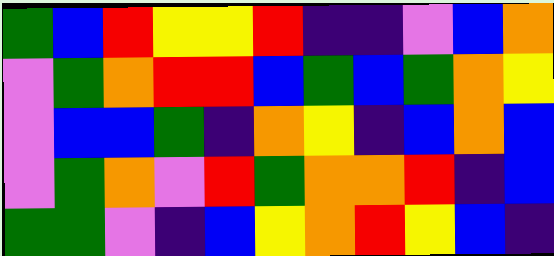[["green", "blue", "red", "yellow", "yellow", "red", "indigo", "indigo", "violet", "blue", "orange"], ["violet", "green", "orange", "red", "red", "blue", "green", "blue", "green", "orange", "yellow"], ["violet", "blue", "blue", "green", "indigo", "orange", "yellow", "indigo", "blue", "orange", "blue"], ["violet", "green", "orange", "violet", "red", "green", "orange", "orange", "red", "indigo", "blue"], ["green", "green", "violet", "indigo", "blue", "yellow", "orange", "red", "yellow", "blue", "indigo"]]